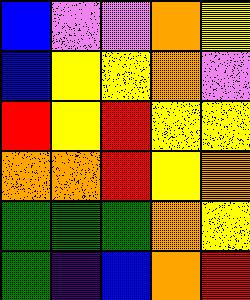[["blue", "violet", "violet", "orange", "yellow"], ["blue", "yellow", "yellow", "orange", "violet"], ["red", "yellow", "red", "yellow", "yellow"], ["orange", "orange", "red", "yellow", "orange"], ["green", "green", "green", "orange", "yellow"], ["green", "indigo", "blue", "orange", "red"]]